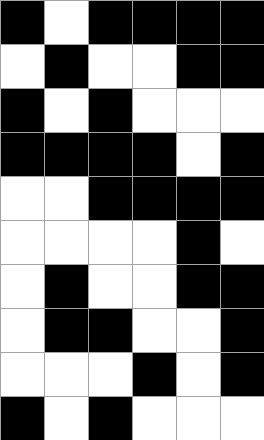[["black", "white", "black", "black", "black", "black"], ["white", "black", "white", "white", "black", "black"], ["black", "white", "black", "white", "white", "white"], ["black", "black", "black", "black", "white", "black"], ["white", "white", "black", "black", "black", "black"], ["white", "white", "white", "white", "black", "white"], ["white", "black", "white", "white", "black", "black"], ["white", "black", "black", "white", "white", "black"], ["white", "white", "white", "black", "white", "black"], ["black", "white", "black", "white", "white", "white"]]